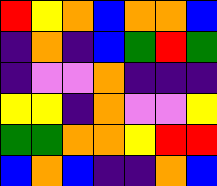[["red", "yellow", "orange", "blue", "orange", "orange", "blue"], ["indigo", "orange", "indigo", "blue", "green", "red", "green"], ["indigo", "violet", "violet", "orange", "indigo", "indigo", "indigo"], ["yellow", "yellow", "indigo", "orange", "violet", "violet", "yellow"], ["green", "green", "orange", "orange", "yellow", "red", "red"], ["blue", "orange", "blue", "indigo", "indigo", "orange", "blue"]]